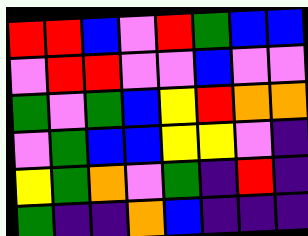[["red", "red", "blue", "violet", "red", "green", "blue", "blue"], ["violet", "red", "red", "violet", "violet", "blue", "violet", "violet"], ["green", "violet", "green", "blue", "yellow", "red", "orange", "orange"], ["violet", "green", "blue", "blue", "yellow", "yellow", "violet", "indigo"], ["yellow", "green", "orange", "violet", "green", "indigo", "red", "indigo"], ["green", "indigo", "indigo", "orange", "blue", "indigo", "indigo", "indigo"]]